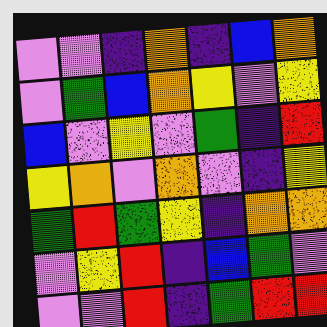[["violet", "violet", "indigo", "orange", "indigo", "blue", "orange"], ["violet", "green", "blue", "orange", "yellow", "violet", "yellow"], ["blue", "violet", "yellow", "violet", "green", "indigo", "red"], ["yellow", "orange", "violet", "orange", "violet", "indigo", "yellow"], ["green", "red", "green", "yellow", "indigo", "orange", "orange"], ["violet", "yellow", "red", "indigo", "blue", "green", "violet"], ["violet", "violet", "red", "indigo", "green", "red", "red"]]